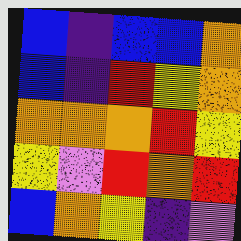[["blue", "indigo", "blue", "blue", "orange"], ["blue", "indigo", "red", "yellow", "orange"], ["orange", "orange", "orange", "red", "yellow"], ["yellow", "violet", "red", "orange", "red"], ["blue", "orange", "yellow", "indigo", "violet"]]